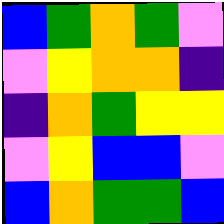[["blue", "green", "orange", "green", "violet"], ["violet", "yellow", "orange", "orange", "indigo"], ["indigo", "orange", "green", "yellow", "yellow"], ["violet", "yellow", "blue", "blue", "violet"], ["blue", "orange", "green", "green", "blue"]]